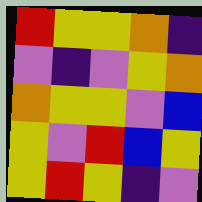[["red", "yellow", "yellow", "orange", "indigo"], ["violet", "indigo", "violet", "yellow", "orange"], ["orange", "yellow", "yellow", "violet", "blue"], ["yellow", "violet", "red", "blue", "yellow"], ["yellow", "red", "yellow", "indigo", "violet"]]